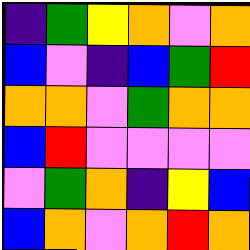[["indigo", "green", "yellow", "orange", "violet", "orange"], ["blue", "violet", "indigo", "blue", "green", "red"], ["orange", "orange", "violet", "green", "orange", "orange"], ["blue", "red", "violet", "violet", "violet", "violet"], ["violet", "green", "orange", "indigo", "yellow", "blue"], ["blue", "orange", "violet", "orange", "red", "orange"]]